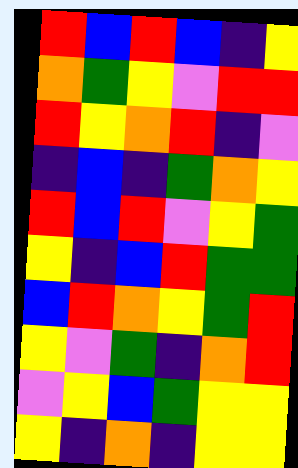[["red", "blue", "red", "blue", "indigo", "yellow"], ["orange", "green", "yellow", "violet", "red", "red"], ["red", "yellow", "orange", "red", "indigo", "violet"], ["indigo", "blue", "indigo", "green", "orange", "yellow"], ["red", "blue", "red", "violet", "yellow", "green"], ["yellow", "indigo", "blue", "red", "green", "green"], ["blue", "red", "orange", "yellow", "green", "red"], ["yellow", "violet", "green", "indigo", "orange", "red"], ["violet", "yellow", "blue", "green", "yellow", "yellow"], ["yellow", "indigo", "orange", "indigo", "yellow", "yellow"]]